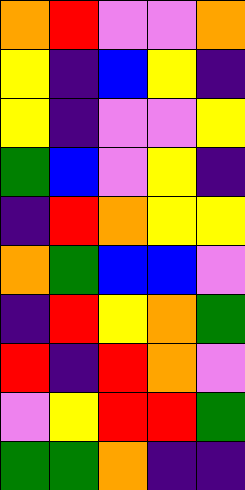[["orange", "red", "violet", "violet", "orange"], ["yellow", "indigo", "blue", "yellow", "indigo"], ["yellow", "indigo", "violet", "violet", "yellow"], ["green", "blue", "violet", "yellow", "indigo"], ["indigo", "red", "orange", "yellow", "yellow"], ["orange", "green", "blue", "blue", "violet"], ["indigo", "red", "yellow", "orange", "green"], ["red", "indigo", "red", "orange", "violet"], ["violet", "yellow", "red", "red", "green"], ["green", "green", "orange", "indigo", "indigo"]]